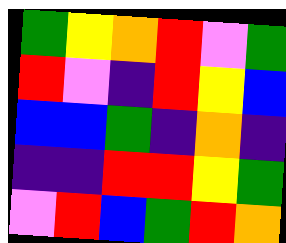[["green", "yellow", "orange", "red", "violet", "green"], ["red", "violet", "indigo", "red", "yellow", "blue"], ["blue", "blue", "green", "indigo", "orange", "indigo"], ["indigo", "indigo", "red", "red", "yellow", "green"], ["violet", "red", "blue", "green", "red", "orange"]]